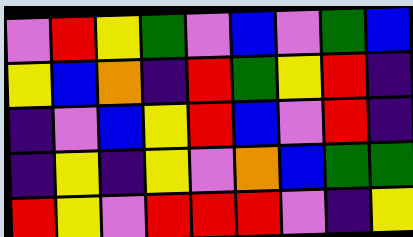[["violet", "red", "yellow", "green", "violet", "blue", "violet", "green", "blue"], ["yellow", "blue", "orange", "indigo", "red", "green", "yellow", "red", "indigo"], ["indigo", "violet", "blue", "yellow", "red", "blue", "violet", "red", "indigo"], ["indigo", "yellow", "indigo", "yellow", "violet", "orange", "blue", "green", "green"], ["red", "yellow", "violet", "red", "red", "red", "violet", "indigo", "yellow"]]